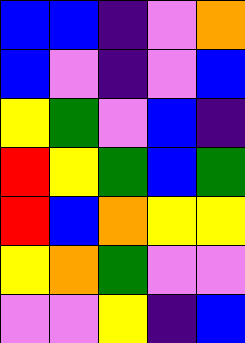[["blue", "blue", "indigo", "violet", "orange"], ["blue", "violet", "indigo", "violet", "blue"], ["yellow", "green", "violet", "blue", "indigo"], ["red", "yellow", "green", "blue", "green"], ["red", "blue", "orange", "yellow", "yellow"], ["yellow", "orange", "green", "violet", "violet"], ["violet", "violet", "yellow", "indigo", "blue"]]